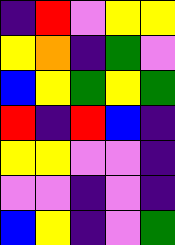[["indigo", "red", "violet", "yellow", "yellow"], ["yellow", "orange", "indigo", "green", "violet"], ["blue", "yellow", "green", "yellow", "green"], ["red", "indigo", "red", "blue", "indigo"], ["yellow", "yellow", "violet", "violet", "indigo"], ["violet", "violet", "indigo", "violet", "indigo"], ["blue", "yellow", "indigo", "violet", "green"]]